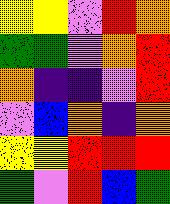[["yellow", "yellow", "violet", "red", "orange"], ["green", "green", "violet", "orange", "red"], ["orange", "indigo", "indigo", "violet", "red"], ["violet", "blue", "orange", "indigo", "orange"], ["yellow", "yellow", "red", "red", "red"], ["green", "violet", "red", "blue", "green"]]